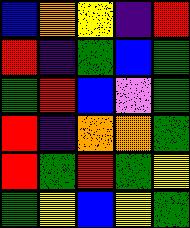[["blue", "orange", "yellow", "indigo", "red"], ["red", "indigo", "green", "blue", "green"], ["green", "red", "blue", "violet", "green"], ["red", "indigo", "orange", "orange", "green"], ["red", "green", "red", "green", "yellow"], ["green", "yellow", "blue", "yellow", "green"]]